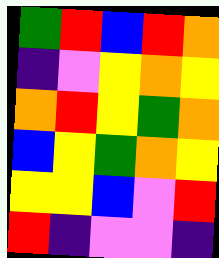[["green", "red", "blue", "red", "orange"], ["indigo", "violet", "yellow", "orange", "yellow"], ["orange", "red", "yellow", "green", "orange"], ["blue", "yellow", "green", "orange", "yellow"], ["yellow", "yellow", "blue", "violet", "red"], ["red", "indigo", "violet", "violet", "indigo"]]